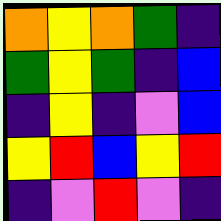[["orange", "yellow", "orange", "green", "indigo"], ["green", "yellow", "green", "indigo", "blue"], ["indigo", "yellow", "indigo", "violet", "blue"], ["yellow", "red", "blue", "yellow", "red"], ["indigo", "violet", "red", "violet", "indigo"]]